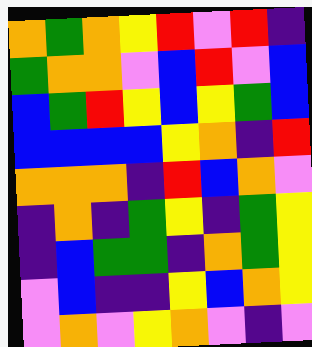[["orange", "green", "orange", "yellow", "red", "violet", "red", "indigo"], ["green", "orange", "orange", "violet", "blue", "red", "violet", "blue"], ["blue", "green", "red", "yellow", "blue", "yellow", "green", "blue"], ["blue", "blue", "blue", "blue", "yellow", "orange", "indigo", "red"], ["orange", "orange", "orange", "indigo", "red", "blue", "orange", "violet"], ["indigo", "orange", "indigo", "green", "yellow", "indigo", "green", "yellow"], ["indigo", "blue", "green", "green", "indigo", "orange", "green", "yellow"], ["violet", "blue", "indigo", "indigo", "yellow", "blue", "orange", "yellow"], ["violet", "orange", "violet", "yellow", "orange", "violet", "indigo", "violet"]]